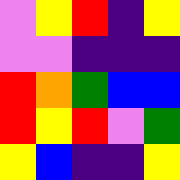[["violet", "yellow", "red", "indigo", "yellow"], ["violet", "violet", "indigo", "indigo", "indigo"], ["red", "orange", "green", "blue", "blue"], ["red", "yellow", "red", "violet", "green"], ["yellow", "blue", "indigo", "indigo", "yellow"]]